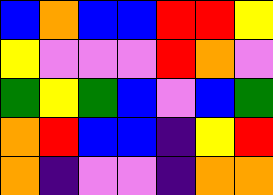[["blue", "orange", "blue", "blue", "red", "red", "yellow"], ["yellow", "violet", "violet", "violet", "red", "orange", "violet"], ["green", "yellow", "green", "blue", "violet", "blue", "green"], ["orange", "red", "blue", "blue", "indigo", "yellow", "red"], ["orange", "indigo", "violet", "violet", "indigo", "orange", "orange"]]